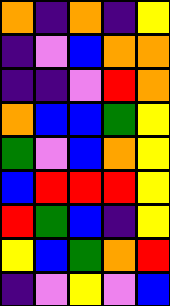[["orange", "indigo", "orange", "indigo", "yellow"], ["indigo", "violet", "blue", "orange", "orange"], ["indigo", "indigo", "violet", "red", "orange"], ["orange", "blue", "blue", "green", "yellow"], ["green", "violet", "blue", "orange", "yellow"], ["blue", "red", "red", "red", "yellow"], ["red", "green", "blue", "indigo", "yellow"], ["yellow", "blue", "green", "orange", "red"], ["indigo", "violet", "yellow", "violet", "blue"]]